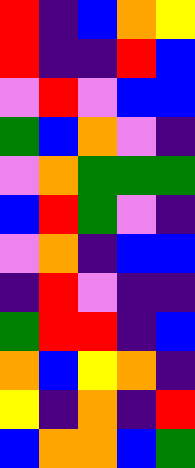[["red", "indigo", "blue", "orange", "yellow"], ["red", "indigo", "indigo", "red", "blue"], ["violet", "red", "violet", "blue", "blue"], ["green", "blue", "orange", "violet", "indigo"], ["violet", "orange", "green", "green", "green"], ["blue", "red", "green", "violet", "indigo"], ["violet", "orange", "indigo", "blue", "blue"], ["indigo", "red", "violet", "indigo", "indigo"], ["green", "red", "red", "indigo", "blue"], ["orange", "blue", "yellow", "orange", "indigo"], ["yellow", "indigo", "orange", "indigo", "red"], ["blue", "orange", "orange", "blue", "green"]]